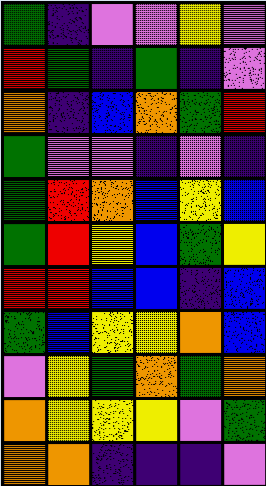[["green", "indigo", "violet", "violet", "yellow", "violet"], ["red", "green", "indigo", "green", "indigo", "violet"], ["orange", "indigo", "blue", "orange", "green", "red"], ["green", "violet", "violet", "indigo", "violet", "indigo"], ["green", "red", "orange", "blue", "yellow", "blue"], ["green", "red", "yellow", "blue", "green", "yellow"], ["red", "red", "blue", "blue", "indigo", "blue"], ["green", "blue", "yellow", "yellow", "orange", "blue"], ["violet", "yellow", "green", "orange", "green", "orange"], ["orange", "yellow", "yellow", "yellow", "violet", "green"], ["orange", "orange", "indigo", "indigo", "indigo", "violet"]]